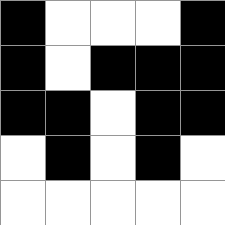[["black", "white", "white", "white", "black"], ["black", "white", "black", "black", "black"], ["black", "black", "white", "black", "black"], ["white", "black", "white", "black", "white"], ["white", "white", "white", "white", "white"]]